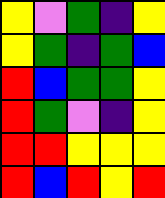[["yellow", "violet", "green", "indigo", "yellow"], ["yellow", "green", "indigo", "green", "blue"], ["red", "blue", "green", "green", "yellow"], ["red", "green", "violet", "indigo", "yellow"], ["red", "red", "yellow", "yellow", "yellow"], ["red", "blue", "red", "yellow", "red"]]